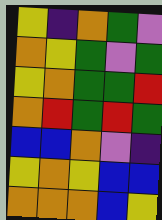[["yellow", "indigo", "orange", "green", "violet"], ["orange", "yellow", "green", "violet", "green"], ["yellow", "orange", "green", "green", "red"], ["orange", "red", "green", "red", "green"], ["blue", "blue", "orange", "violet", "indigo"], ["yellow", "orange", "yellow", "blue", "blue"], ["orange", "orange", "orange", "blue", "yellow"]]